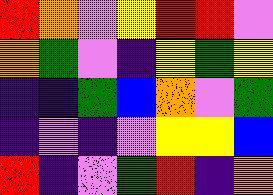[["red", "orange", "violet", "yellow", "red", "red", "violet"], ["orange", "green", "violet", "indigo", "yellow", "green", "yellow"], ["indigo", "indigo", "green", "blue", "orange", "violet", "green"], ["indigo", "violet", "indigo", "violet", "yellow", "yellow", "blue"], ["red", "indigo", "violet", "green", "red", "indigo", "orange"]]